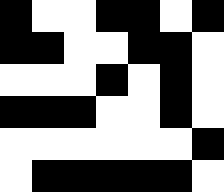[["black", "white", "white", "black", "black", "white", "black"], ["black", "black", "white", "white", "black", "black", "white"], ["white", "white", "white", "black", "white", "black", "white"], ["black", "black", "black", "white", "white", "black", "white"], ["white", "white", "white", "white", "white", "white", "black"], ["white", "black", "black", "black", "black", "black", "white"]]